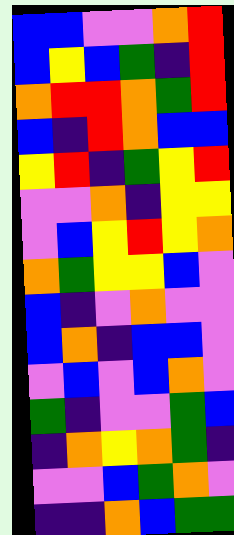[["blue", "blue", "violet", "violet", "orange", "red"], ["blue", "yellow", "blue", "green", "indigo", "red"], ["orange", "red", "red", "orange", "green", "red"], ["blue", "indigo", "red", "orange", "blue", "blue"], ["yellow", "red", "indigo", "green", "yellow", "red"], ["violet", "violet", "orange", "indigo", "yellow", "yellow"], ["violet", "blue", "yellow", "red", "yellow", "orange"], ["orange", "green", "yellow", "yellow", "blue", "violet"], ["blue", "indigo", "violet", "orange", "violet", "violet"], ["blue", "orange", "indigo", "blue", "blue", "violet"], ["violet", "blue", "violet", "blue", "orange", "violet"], ["green", "indigo", "violet", "violet", "green", "blue"], ["indigo", "orange", "yellow", "orange", "green", "indigo"], ["violet", "violet", "blue", "green", "orange", "violet"], ["indigo", "indigo", "orange", "blue", "green", "green"]]